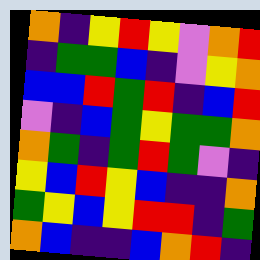[["orange", "indigo", "yellow", "red", "yellow", "violet", "orange", "red"], ["indigo", "green", "green", "blue", "indigo", "violet", "yellow", "orange"], ["blue", "blue", "red", "green", "red", "indigo", "blue", "red"], ["violet", "indigo", "blue", "green", "yellow", "green", "green", "orange"], ["orange", "green", "indigo", "green", "red", "green", "violet", "indigo"], ["yellow", "blue", "red", "yellow", "blue", "indigo", "indigo", "orange"], ["green", "yellow", "blue", "yellow", "red", "red", "indigo", "green"], ["orange", "blue", "indigo", "indigo", "blue", "orange", "red", "indigo"]]